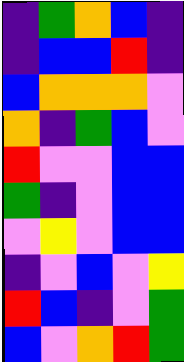[["indigo", "green", "orange", "blue", "indigo"], ["indigo", "blue", "blue", "red", "indigo"], ["blue", "orange", "orange", "orange", "violet"], ["orange", "indigo", "green", "blue", "violet"], ["red", "violet", "violet", "blue", "blue"], ["green", "indigo", "violet", "blue", "blue"], ["violet", "yellow", "violet", "blue", "blue"], ["indigo", "violet", "blue", "violet", "yellow"], ["red", "blue", "indigo", "violet", "green"], ["blue", "violet", "orange", "red", "green"]]